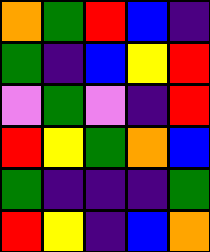[["orange", "green", "red", "blue", "indigo"], ["green", "indigo", "blue", "yellow", "red"], ["violet", "green", "violet", "indigo", "red"], ["red", "yellow", "green", "orange", "blue"], ["green", "indigo", "indigo", "indigo", "green"], ["red", "yellow", "indigo", "blue", "orange"]]